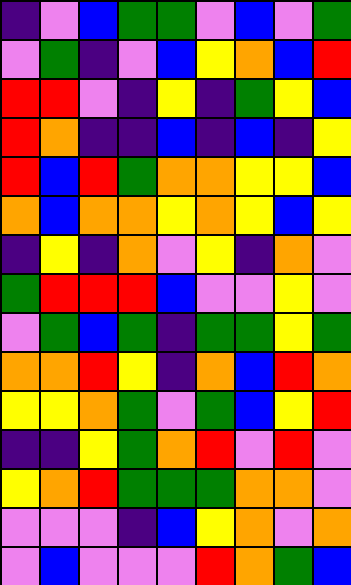[["indigo", "violet", "blue", "green", "green", "violet", "blue", "violet", "green"], ["violet", "green", "indigo", "violet", "blue", "yellow", "orange", "blue", "red"], ["red", "red", "violet", "indigo", "yellow", "indigo", "green", "yellow", "blue"], ["red", "orange", "indigo", "indigo", "blue", "indigo", "blue", "indigo", "yellow"], ["red", "blue", "red", "green", "orange", "orange", "yellow", "yellow", "blue"], ["orange", "blue", "orange", "orange", "yellow", "orange", "yellow", "blue", "yellow"], ["indigo", "yellow", "indigo", "orange", "violet", "yellow", "indigo", "orange", "violet"], ["green", "red", "red", "red", "blue", "violet", "violet", "yellow", "violet"], ["violet", "green", "blue", "green", "indigo", "green", "green", "yellow", "green"], ["orange", "orange", "red", "yellow", "indigo", "orange", "blue", "red", "orange"], ["yellow", "yellow", "orange", "green", "violet", "green", "blue", "yellow", "red"], ["indigo", "indigo", "yellow", "green", "orange", "red", "violet", "red", "violet"], ["yellow", "orange", "red", "green", "green", "green", "orange", "orange", "violet"], ["violet", "violet", "violet", "indigo", "blue", "yellow", "orange", "violet", "orange"], ["violet", "blue", "violet", "violet", "violet", "red", "orange", "green", "blue"]]